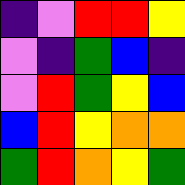[["indigo", "violet", "red", "red", "yellow"], ["violet", "indigo", "green", "blue", "indigo"], ["violet", "red", "green", "yellow", "blue"], ["blue", "red", "yellow", "orange", "orange"], ["green", "red", "orange", "yellow", "green"]]